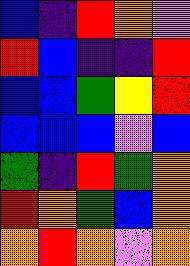[["blue", "indigo", "red", "orange", "violet"], ["red", "blue", "indigo", "indigo", "red"], ["blue", "blue", "green", "yellow", "red"], ["blue", "blue", "blue", "violet", "blue"], ["green", "indigo", "red", "green", "orange"], ["red", "orange", "green", "blue", "orange"], ["orange", "red", "orange", "violet", "orange"]]